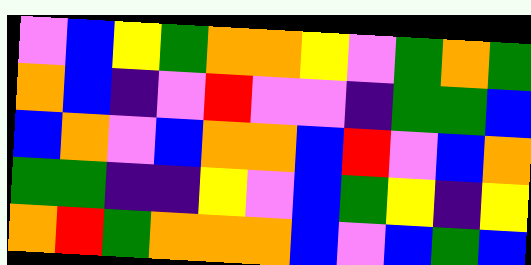[["violet", "blue", "yellow", "green", "orange", "orange", "yellow", "violet", "green", "orange", "green"], ["orange", "blue", "indigo", "violet", "red", "violet", "violet", "indigo", "green", "green", "blue"], ["blue", "orange", "violet", "blue", "orange", "orange", "blue", "red", "violet", "blue", "orange"], ["green", "green", "indigo", "indigo", "yellow", "violet", "blue", "green", "yellow", "indigo", "yellow"], ["orange", "red", "green", "orange", "orange", "orange", "blue", "violet", "blue", "green", "blue"]]